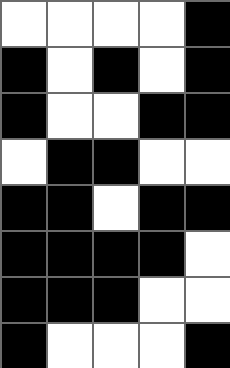[["white", "white", "white", "white", "black"], ["black", "white", "black", "white", "black"], ["black", "white", "white", "black", "black"], ["white", "black", "black", "white", "white"], ["black", "black", "white", "black", "black"], ["black", "black", "black", "black", "white"], ["black", "black", "black", "white", "white"], ["black", "white", "white", "white", "black"]]